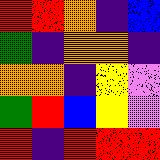[["red", "red", "orange", "indigo", "blue"], ["green", "indigo", "orange", "orange", "indigo"], ["orange", "orange", "indigo", "yellow", "violet"], ["green", "red", "blue", "yellow", "violet"], ["red", "indigo", "red", "red", "red"]]